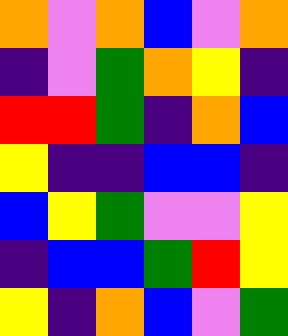[["orange", "violet", "orange", "blue", "violet", "orange"], ["indigo", "violet", "green", "orange", "yellow", "indigo"], ["red", "red", "green", "indigo", "orange", "blue"], ["yellow", "indigo", "indigo", "blue", "blue", "indigo"], ["blue", "yellow", "green", "violet", "violet", "yellow"], ["indigo", "blue", "blue", "green", "red", "yellow"], ["yellow", "indigo", "orange", "blue", "violet", "green"]]